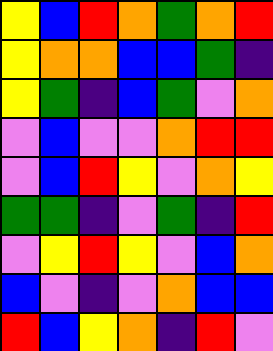[["yellow", "blue", "red", "orange", "green", "orange", "red"], ["yellow", "orange", "orange", "blue", "blue", "green", "indigo"], ["yellow", "green", "indigo", "blue", "green", "violet", "orange"], ["violet", "blue", "violet", "violet", "orange", "red", "red"], ["violet", "blue", "red", "yellow", "violet", "orange", "yellow"], ["green", "green", "indigo", "violet", "green", "indigo", "red"], ["violet", "yellow", "red", "yellow", "violet", "blue", "orange"], ["blue", "violet", "indigo", "violet", "orange", "blue", "blue"], ["red", "blue", "yellow", "orange", "indigo", "red", "violet"]]